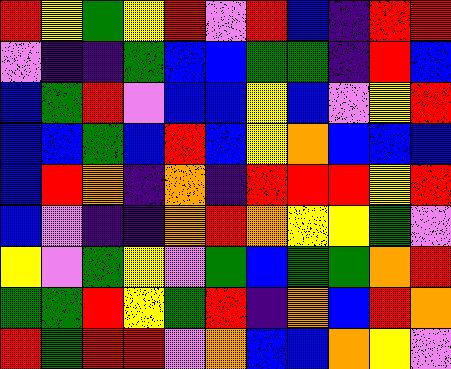[["red", "yellow", "green", "yellow", "red", "violet", "red", "blue", "indigo", "red", "red"], ["violet", "indigo", "indigo", "green", "blue", "blue", "green", "green", "indigo", "red", "blue"], ["blue", "green", "red", "violet", "blue", "blue", "yellow", "blue", "violet", "yellow", "red"], ["blue", "blue", "green", "blue", "red", "blue", "yellow", "orange", "blue", "blue", "blue"], ["blue", "red", "orange", "indigo", "orange", "indigo", "red", "red", "red", "yellow", "red"], ["blue", "violet", "indigo", "indigo", "orange", "red", "orange", "yellow", "yellow", "green", "violet"], ["yellow", "violet", "green", "yellow", "violet", "green", "blue", "green", "green", "orange", "red"], ["green", "green", "red", "yellow", "green", "red", "indigo", "orange", "blue", "red", "orange"], ["red", "green", "red", "red", "violet", "orange", "blue", "blue", "orange", "yellow", "violet"]]